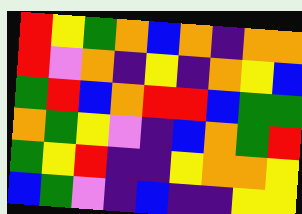[["red", "yellow", "green", "orange", "blue", "orange", "indigo", "orange", "orange"], ["red", "violet", "orange", "indigo", "yellow", "indigo", "orange", "yellow", "blue"], ["green", "red", "blue", "orange", "red", "red", "blue", "green", "green"], ["orange", "green", "yellow", "violet", "indigo", "blue", "orange", "green", "red"], ["green", "yellow", "red", "indigo", "indigo", "yellow", "orange", "orange", "yellow"], ["blue", "green", "violet", "indigo", "blue", "indigo", "indigo", "yellow", "yellow"]]